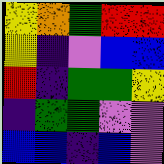[["yellow", "orange", "green", "red", "red"], ["yellow", "indigo", "violet", "blue", "blue"], ["red", "indigo", "green", "green", "yellow"], ["indigo", "green", "green", "violet", "violet"], ["blue", "blue", "indigo", "blue", "violet"]]